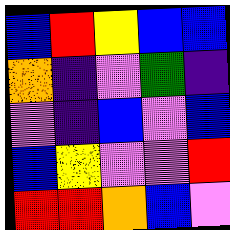[["blue", "red", "yellow", "blue", "blue"], ["orange", "indigo", "violet", "green", "indigo"], ["violet", "indigo", "blue", "violet", "blue"], ["blue", "yellow", "violet", "violet", "red"], ["red", "red", "orange", "blue", "violet"]]